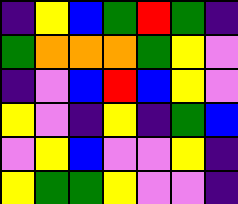[["indigo", "yellow", "blue", "green", "red", "green", "indigo"], ["green", "orange", "orange", "orange", "green", "yellow", "violet"], ["indigo", "violet", "blue", "red", "blue", "yellow", "violet"], ["yellow", "violet", "indigo", "yellow", "indigo", "green", "blue"], ["violet", "yellow", "blue", "violet", "violet", "yellow", "indigo"], ["yellow", "green", "green", "yellow", "violet", "violet", "indigo"]]